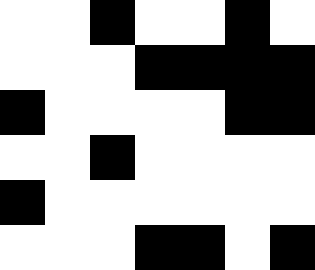[["white", "white", "black", "white", "white", "black", "white"], ["white", "white", "white", "black", "black", "black", "black"], ["black", "white", "white", "white", "white", "black", "black"], ["white", "white", "black", "white", "white", "white", "white"], ["black", "white", "white", "white", "white", "white", "white"], ["white", "white", "white", "black", "black", "white", "black"]]